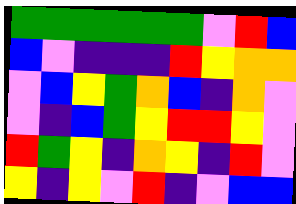[["green", "green", "green", "green", "green", "green", "violet", "red", "blue"], ["blue", "violet", "indigo", "indigo", "indigo", "red", "yellow", "orange", "orange"], ["violet", "blue", "yellow", "green", "orange", "blue", "indigo", "orange", "violet"], ["violet", "indigo", "blue", "green", "yellow", "red", "red", "yellow", "violet"], ["red", "green", "yellow", "indigo", "orange", "yellow", "indigo", "red", "violet"], ["yellow", "indigo", "yellow", "violet", "red", "indigo", "violet", "blue", "blue"]]